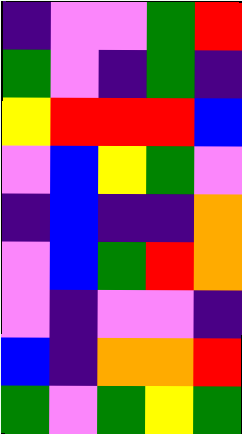[["indigo", "violet", "violet", "green", "red"], ["green", "violet", "indigo", "green", "indigo"], ["yellow", "red", "red", "red", "blue"], ["violet", "blue", "yellow", "green", "violet"], ["indigo", "blue", "indigo", "indigo", "orange"], ["violet", "blue", "green", "red", "orange"], ["violet", "indigo", "violet", "violet", "indigo"], ["blue", "indigo", "orange", "orange", "red"], ["green", "violet", "green", "yellow", "green"]]